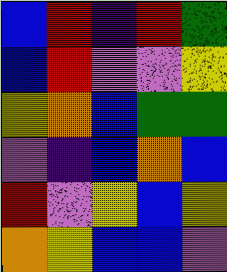[["blue", "red", "indigo", "red", "green"], ["blue", "red", "violet", "violet", "yellow"], ["yellow", "orange", "blue", "green", "green"], ["violet", "indigo", "blue", "orange", "blue"], ["red", "violet", "yellow", "blue", "yellow"], ["orange", "yellow", "blue", "blue", "violet"]]